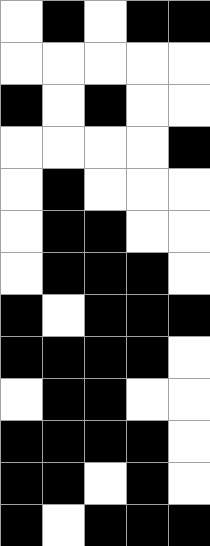[["white", "black", "white", "black", "black"], ["white", "white", "white", "white", "white"], ["black", "white", "black", "white", "white"], ["white", "white", "white", "white", "black"], ["white", "black", "white", "white", "white"], ["white", "black", "black", "white", "white"], ["white", "black", "black", "black", "white"], ["black", "white", "black", "black", "black"], ["black", "black", "black", "black", "white"], ["white", "black", "black", "white", "white"], ["black", "black", "black", "black", "white"], ["black", "black", "white", "black", "white"], ["black", "white", "black", "black", "black"]]